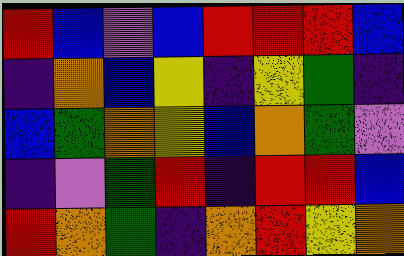[["red", "blue", "violet", "blue", "red", "red", "red", "blue"], ["indigo", "orange", "blue", "yellow", "indigo", "yellow", "green", "indigo"], ["blue", "green", "orange", "yellow", "blue", "orange", "green", "violet"], ["indigo", "violet", "green", "red", "indigo", "red", "red", "blue"], ["red", "orange", "green", "indigo", "orange", "red", "yellow", "orange"]]